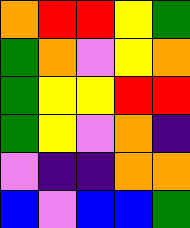[["orange", "red", "red", "yellow", "green"], ["green", "orange", "violet", "yellow", "orange"], ["green", "yellow", "yellow", "red", "red"], ["green", "yellow", "violet", "orange", "indigo"], ["violet", "indigo", "indigo", "orange", "orange"], ["blue", "violet", "blue", "blue", "green"]]